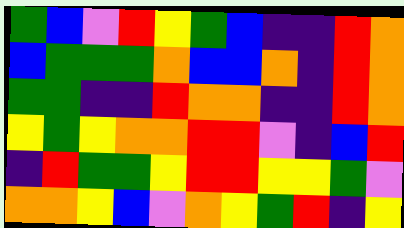[["green", "blue", "violet", "red", "yellow", "green", "blue", "indigo", "indigo", "red", "orange"], ["blue", "green", "green", "green", "orange", "blue", "blue", "orange", "indigo", "red", "orange"], ["green", "green", "indigo", "indigo", "red", "orange", "orange", "indigo", "indigo", "red", "orange"], ["yellow", "green", "yellow", "orange", "orange", "red", "red", "violet", "indigo", "blue", "red"], ["indigo", "red", "green", "green", "yellow", "red", "red", "yellow", "yellow", "green", "violet"], ["orange", "orange", "yellow", "blue", "violet", "orange", "yellow", "green", "red", "indigo", "yellow"]]